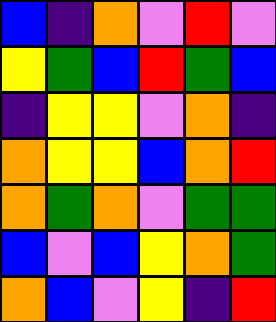[["blue", "indigo", "orange", "violet", "red", "violet"], ["yellow", "green", "blue", "red", "green", "blue"], ["indigo", "yellow", "yellow", "violet", "orange", "indigo"], ["orange", "yellow", "yellow", "blue", "orange", "red"], ["orange", "green", "orange", "violet", "green", "green"], ["blue", "violet", "blue", "yellow", "orange", "green"], ["orange", "blue", "violet", "yellow", "indigo", "red"]]